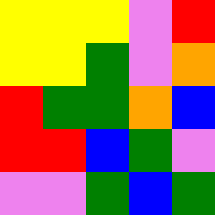[["yellow", "yellow", "yellow", "violet", "red"], ["yellow", "yellow", "green", "violet", "orange"], ["red", "green", "green", "orange", "blue"], ["red", "red", "blue", "green", "violet"], ["violet", "violet", "green", "blue", "green"]]